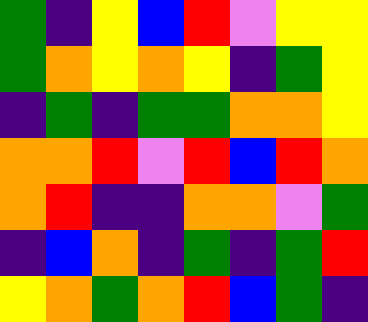[["green", "indigo", "yellow", "blue", "red", "violet", "yellow", "yellow"], ["green", "orange", "yellow", "orange", "yellow", "indigo", "green", "yellow"], ["indigo", "green", "indigo", "green", "green", "orange", "orange", "yellow"], ["orange", "orange", "red", "violet", "red", "blue", "red", "orange"], ["orange", "red", "indigo", "indigo", "orange", "orange", "violet", "green"], ["indigo", "blue", "orange", "indigo", "green", "indigo", "green", "red"], ["yellow", "orange", "green", "orange", "red", "blue", "green", "indigo"]]